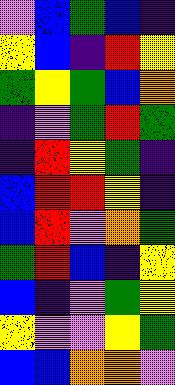[["violet", "blue", "green", "blue", "indigo"], ["yellow", "blue", "indigo", "red", "yellow"], ["green", "yellow", "green", "blue", "orange"], ["indigo", "violet", "green", "red", "green"], ["indigo", "red", "yellow", "green", "indigo"], ["blue", "red", "red", "yellow", "indigo"], ["blue", "red", "violet", "orange", "green"], ["green", "red", "blue", "indigo", "yellow"], ["blue", "indigo", "violet", "green", "yellow"], ["yellow", "violet", "violet", "yellow", "green"], ["blue", "blue", "orange", "orange", "violet"]]